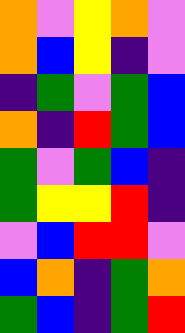[["orange", "violet", "yellow", "orange", "violet"], ["orange", "blue", "yellow", "indigo", "violet"], ["indigo", "green", "violet", "green", "blue"], ["orange", "indigo", "red", "green", "blue"], ["green", "violet", "green", "blue", "indigo"], ["green", "yellow", "yellow", "red", "indigo"], ["violet", "blue", "red", "red", "violet"], ["blue", "orange", "indigo", "green", "orange"], ["green", "blue", "indigo", "green", "red"]]